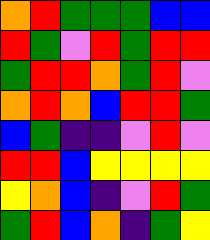[["orange", "red", "green", "green", "green", "blue", "blue"], ["red", "green", "violet", "red", "green", "red", "red"], ["green", "red", "red", "orange", "green", "red", "violet"], ["orange", "red", "orange", "blue", "red", "red", "green"], ["blue", "green", "indigo", "indigo", "violet", "red", "violet"], ["red", "red", "blue", "yellow", "yellow", "yellow", "yellow"], ["yellow", "orange", "blue", "indigo", "violet", "red", "green"], ["green", "red", "blue", "orange", "indigo", "green", "yellow"]]